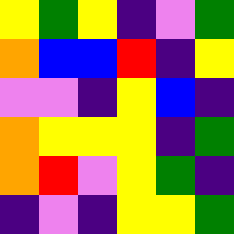[["yellow", "green", "yellow", "indigo", "violet", "green"], ["orange", "blue", "blue", "red", "indigo", "yellow"], ["violet", "violet", "indigo", "yellow", "blue", "indigo"], ["orange", "yellow", "yellow", "yellow", "indigo", "green"], ["orange", "red", "violet", "yellow", "green", "indigo"], ["indigo", "violet", "indigo", "yellow", "yellow", "green"]]